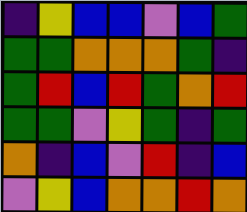[["indigo", "yellow", "blue", "blue", "violet", "blue", "green"], ["green", "green", "orange", "orange", "orange", "green", "indigo"], ["green", "red", "blue", "red", "green", "orange", "red"], ["green", "green", "violet", "yellow", "green", "indigo", "green"], ["orange", "indigo", "blue", "violet", "red", "indigo", "blue"], ["violet", "yellow", "blue", "orange", "orange", "red", "orange"]]